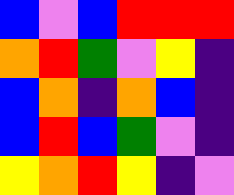[["blue", "violet", "blue", "red", "red", "red"], ["orange", "red", "green", "violet", "yellow", "indigo"], ["blue", "orange", "indigo", "orange", "blue", "indigo"], ["blue", "red", "blue", "green", "violet", "indigo"], ["yellow", "orange", "red", "yellow", "indigo", "violet"]]